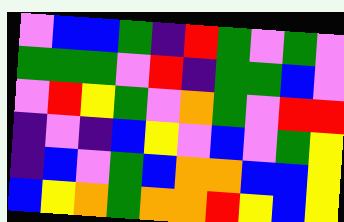[["violet", "blue", "blue", "green", "indigo", "red", "green", "violet", "green", "violet"], ["green", "green", "green", "violet", "red", "indigo", "green", "green", "blue", "violet"], ["violet", "red", "yellow", "green", "violet", "orange", "green", "violet", "red", "red"], ["indigo", "violet", "indigo", "blue", "yellow", "violet", "blue", "violet", "green", "yellow"], ["indigo", "blue", "violet", "green", "blue", "orange", "orange", "blue", "blue", "yellow"], ["blue", "yellow", "orange", "green", "orange", "orange", "red", "yellow", "blue", "yellow"]]